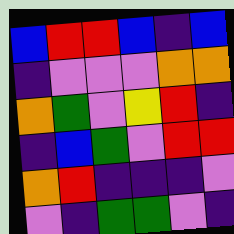[["blue", "red", "red", "blue", "indigo", "blue"], ["indigo", "violet", "violet", "violet", "orange", "orange"], ["orange", "green", "violet", "yellow", "red", "indigo"], ["indigo", "blue", "green", "violet", "red", "red"], ["orange", "red", "indigo", "indigo", "indigo", "violet"], ["violet", "indigo", "green", "green", "violet", "indigo"]]